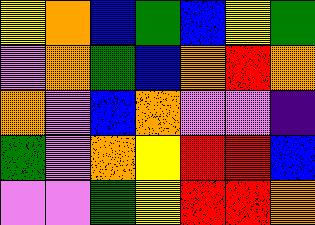[["yellow", "orange", "blue", "green", "blue", "yellow", "green"], ["violet", "orange", "green", "blue", "orange", "red", "orange"], ["orange", "violet", "blue", "orange", "violet", "violet", "indigo"], ["green", "violet", "orange", "yellow", "red", "red", "blue"], ["violet", "violet", "green", "yellow", "red", "red", "orange"]]